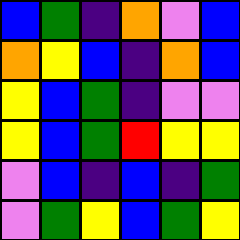[["blue", "green", "indigo", "orange", "violet", "blue"], ["orange", "yellow", "blue", "indigo", "orange", "blue"], ["yellow", "blue", "green", "indigo", "violet", "violet"], ["yellow", "blue", "green", "red", "yellow", "yellow"], ["violet", "blue", "indigo", "blue", "indigo", "green"], ["violet", "green", "yellow", "blue", "green", "yellow"]]